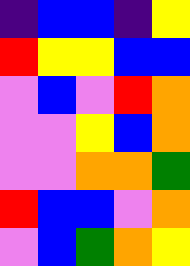[["indigo", "blue", "blue", "indigo", "yellow"], ["red", "yellow", "yellow", "blue", "blue"], ["violet", "blue", "violet", "red", "orange"], ["violet", "violet", "yellow", "blue", "orange"], ["violet", "violet", "orange", "orange", "green"], ["red", "blue", "blue", "violet", "orange"], ["violet", "blue", "green", "orange", "yellow"]]